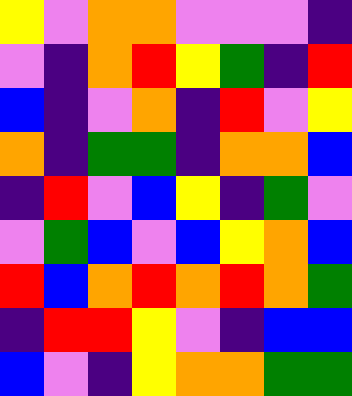[["yellow", "violet", "orange", "orange", "violet", "violet", "violet", "indigo"], ["violet", "indigo", "orange", "red", "yellow", "green", "indigo", "red"], ["blue", "indigo", "violet", "orange", "indigo", "red", "violet", "yellow"], ["orange", "indigo", "green", "green", "indigo", "orange", "orange", "blue"], ["indigo", "red", "violet", "blue", "yellow", "indigo", "green", "violet"], ["violet", "green", "blue", "violet", "blue", "yellow", "orange", "blue"], ["red", "blue", "orange", "red", "orange", "red", "orange", "green"], ["indigo", "red", "red", "yellow", "violet", "indigo", "blue", "blue"], ["blue", "violet", "indigo", "yellow", "orange", "orange", "green", "green"]]